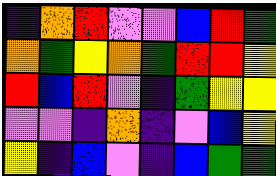[["indigo", "orange", "red", "violet", "violet", "blue", "red", "green"], ["orange", "green", "yellow", "orange", "green", "red", "red", "yellow"], ["red", "blue", "red", "violet", "indigo", "green", "yellow", "yellow"], ["violet", "violet", "indigo", "orange", "indigo", "violet", "blue", "yellow"], ["yellow", "indigo", "blue", "violet", "indigo", "blue", "green", "green"]]